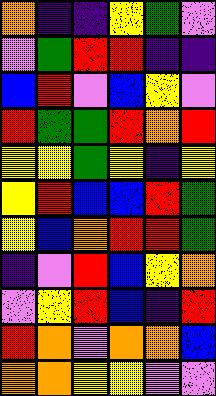[["orange", "indigo", "indigo", "yellow", "green", "violet"], ["violet", "green", "red", "red", "indigo", "indigo"], ["blue", "red", "violet", "blue", "yellow", "violet"], ["red", "green", "green", "red", "orange", "red"], ["yellow", "yellow", "green", "yellow", "indigo", "yellow"], ["yellow", "red", "blue", "blue", "red", "green"], ["yellow", "blue", "orange", "red", "red", "green"], ["indigo", "violet", "red", "blue", "yellow", "orange"], ["violet", "yellow", "red", "blue", "indigo", "red"], ["red", "orange", "violet", "orange", "orange", "blue"], ["orange", "orange", "yellow", "yellow", "violet", "violet"]]